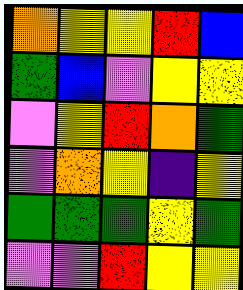[["orange", "yellow", "yellow", "red", "blue"], ["green", "blue", "violet", "yellow", "yellow"], ["violet", "yellow", "red", "orange", "green"], ["violet", "orange", "yellow", "indigo", "yellow"], ["green", "green", "green", "yellow", "green"], ["violet", "violet", "red", "yellow", "yellow"]]